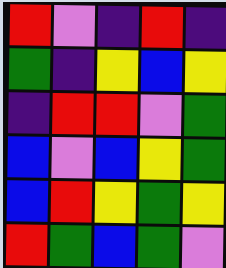[["red", "violet", "indigo", "red", "indigo"], ["green", "indigo", "yellow", "blue", "yellow"], ["indigo", "red", "red", "violet", "green"], ["blue", "violet", "blue", "yellow", "green"], ["blue", "red", "yellow", "green", "yellow"], ["red", "green", "blue", "green", "violet"]]